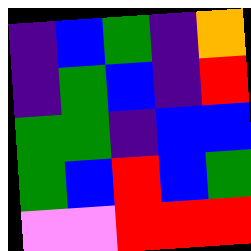[["indigo", "blue", "green", "indigo", "orange"], ["indigo", "green", "blue", "indigo", "red"], ["green", "green", "indigo", "blue", "blue"], ["green", "blue", "red", "blue", "green"], ["violet", "violet", "red", "red", "red"]]